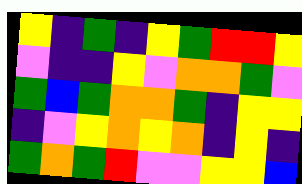[["yellow", "indigo", "green", "indigo", "yellow", "green", "red", "red", "yellow"], ["violet", "indigo", "indigo", "yellow", "violet", "orange", "orange", "green", "violet"], ["green", "blue", "green", "orange", "orange", "green", "indigo", "yellow", "yellow"], ["indigo", "violet", "yellow", "orange", "yellow", "orange", "indigo", "yellow", "indigo"], ["green", "orange", "green", "red", "violet", "violet", "yellow", "yellow", "blue"]]